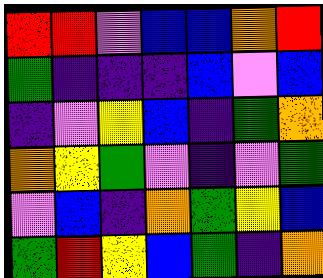[["red", "red", "violet", "blue", "blue", "orange", "red"], ["green", "indigo", "indigo", "indigo", "blue", "violet", "blue"], ["indigo", "violet", "yellow", "blue", "indigo", "green", "orange"], ["orange", "yellow", "green", "violet", "indigo", "violet", "green"], ["violet", "blue", "indigo", "orange", "green", "yellow", "blue"], ["green", "red", "yellow", "blue", "green", "indigo", "orange"]]